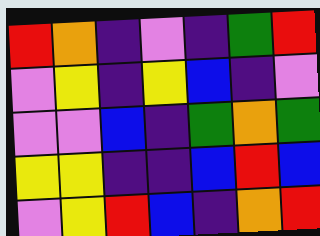[["red", "orange", "indigo", "violet", "indigo", "green", "red"], ["violet", "yellow", "indigo", "yellow", "blue", "indigo", "violet"], ["violet", "violet", "blue", "indigo", "green", "orange", "green"], ["yellow", "yellow", "indigo", "indigo", "blue", "red", "blue"], ["violet", "yellow", "red", "blue", "indigo", "orange", "red"]]